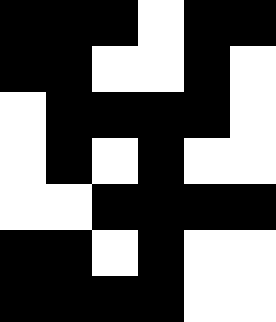[["black", "black", "black", "white", "black", "black"], ["black", "black", "white", "white", "black", "white"], ["white", "black", "black", "black", "black", "white"], ["white", "black", "white", "black", "white", "white"], ["white", "white", "black", "black", "black", "black"], ["black", "black", "white", "black", "white", "white"], ["black", "black", "black", "black", "white", "white"]]